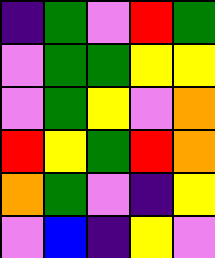[["indigo", "green", "violet", "red", "green"], ["violet", "green", "green", "yellow", "yellow"], ["violet", "green", "yellow", "violet", "orange"], ["red", "yellow", "green", "red", "orange"], ["orange", "green", "violet", "indigo", "yellow"], ["violet", "blue", "indigo", "yellow", "violet"]]